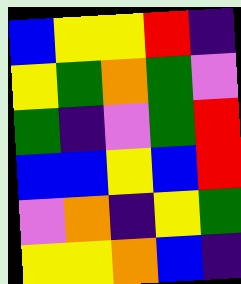[["blue", "yellow", "yellow", "red", "indigo"], ["yellow", "green", "orange", "green", "violet"], ["green", "indigo", "violet", "green", "red"], ["blue", "blue", "yellow", "blue", "red"], ["violet", "orange", "indigo", "yellow", "green"], ["yellow", "yellow", "orange", "blue", "indigo"]]